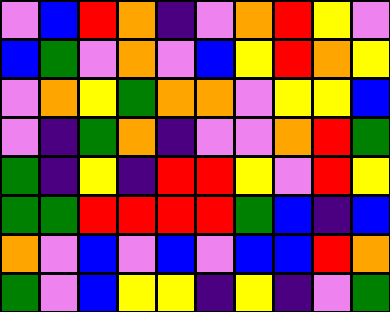[["violet", "blue", "red", "orange", "indigo", "violet", "orange", "red", "yellow", "violet"], ["blue", "green", "violet", "orange", "violet", "blue", "yellow", "red", "orange", "yellow"], ["violet", "orange", "yellow", "green", "orange", "orange", "violet", "yellow", "yellow", "blue"], ["violet", "indigo", "green", "orange", "indigo", "violet", "violet", "orange", "red", "green"], ["green", "indigo", "yellow", "indigo", "red", "red", "yellow", "violet", "red", "yellow"], ["green", "green", "red", "red", "red", "red", "green", "blue", "indigo", "blue"], ["orange", "violet", "blue", "violet", "blue", "violet", "blue", "blue", "red", "orange"], ["green", "violet", "blue", "yellow", "yellow", "indigo", "yellow", "indigo", "violet", "green"]]